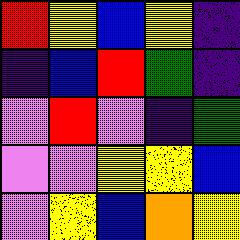[["red", "yellow", "blue", "yellow", "indigo"], ["indigo", "blue", "red", "green", "indigo"], ["violet", "red", "violet", "indigo", "green"], ["violet", "violet", "yellow", "yellow", "blue"], ["violet", "yellow", "blue", "orange", "yellow"]]